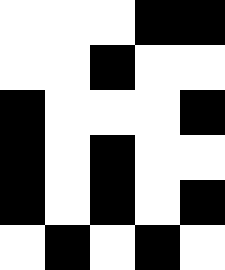[["white", "white", "white", "black", "black"], ["white", "white", "black", "white", "white"], ["black", "white", "white", "white", "black"], ["black", "white", "black", "white", "white"], ["black", "white", "black", "white", "black"], ["white", "black", "white", "black", "white"]]